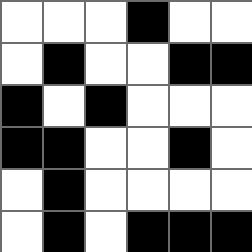[["white", "white", "white", "black", "white", "white"], ["white", "black", "white", "white", "black", "black"], ["black", "white", "black", "white", "white", "white"], ["black", "black", "white", "white", "black", "white"], ["white", "black", "white", "white", "white", "white"], ["white", "black", "white", "black", "black", "black"]]